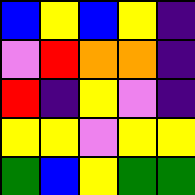[["blue", "yellow", "blue", "yellow", "indigo"], ["violet", "red", "orange", "orange", "indigo"], ["red", "indigo", "yellow", "violet", "indigo"], ["yellow", "yellow", "violet", "yellow", "yellow"], ["green", "blue", "yellow", "green", "green"]]